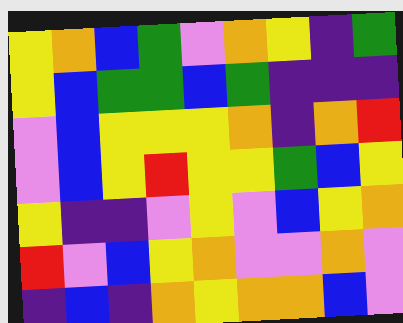[["yellow", "orange", "blue", "green", "violet", "orange", "yellow", "indigo", "green"], ["yellow", "blue", "green", "green", "blue", "green", "indigo", "indigo", "indigo"], ["violet", "blue", "yellow", "yellow", "yellow", "orange", "indigo", "orange", "red"], ["violet", "blue", "yellow", "red", "yellow", "yellow", "green", "blue", "yellow"], ["yellow", "indigo", "indigo", "violet", "yellow", "violet", "blue", "yellow", "orange"], ["red", "violet", "blue", "yellow", "orange", "violet", "violet", "orange", "violet"], ["indigo", "blue", "indigo", "orange", "yellow", "orange", "orange", "blue", "violet"]]